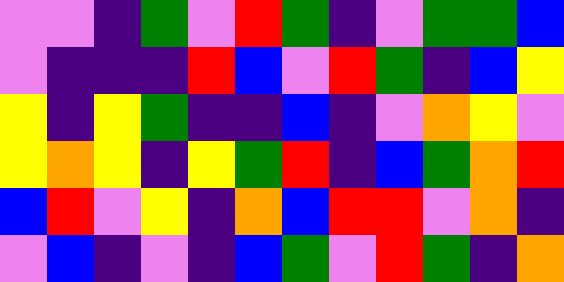[["violet", "violet", "indigo", "green", "violet", "red", "green", "indigo", "violet", "green", "green", "blue"], ["violet", "indigo", "indigo", "indigo", "red", "blue", "violet", "red", "green", "indigo", "blue", "yellow"], ["yellow", "indigo", "yellow", "green", "indigo", "indigo", "blue", "indigo", "violet", "orange", "yellow", "violet"], ["yellow", "orange", "yellow", "indigo", "yellow", "green", "red", "indigo", "blue", "green", "orange", "red"], ["blue", "red", "violet", "yellow", "indigo", "orange", "blue", "red", "red", "violet", "orange", "indigo"], ["violet", "blue", "indigo", "violet", "indigo", "blue", "green", "violet", "red", "green", "indigo", "orange"]]